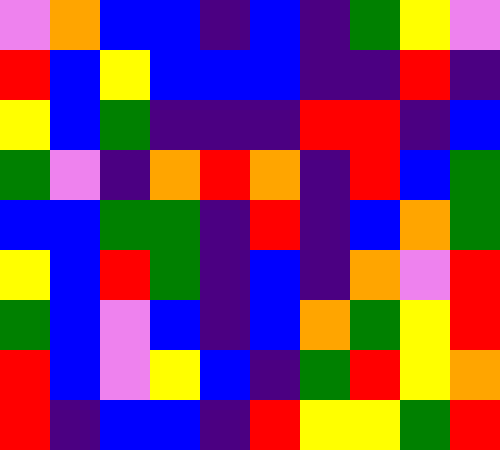[["violet", "orange", "blue", "blue", "indigo", "blue", "indigo", "green", "yellow", "violet"], ["red", "blue", "yellow", "blue", "blue", "blue", "indigo", "indigo", "red", "indigo"], ["yellow", "blue", "green", "indigo", "indigo", "indigo", "red", "red", "indigo", "blue"], ["green", "violet", "indigo", "orange", "red", "orange", "indigo", "red", "blue", "green"], ["blue", "blue", "green", "green", "indigo", "red", "indigo", "blue", "orange", "green"], ["yellow", "blue", "red", "green", "indigo", "blue", "indigo", "orange", "violet", "red"], ["green", "blue", "violet", "blue", "indigo", "blue", "orange", "green", "yellow", "red"], ["red", "blue", "violet", "yellow", "blue", "indigo", "green", "red", "yellow", "orange"], ["red", "indigo", "blue", "blue", "indigo", "red", "yellow", "yellow", "green", "red"]]